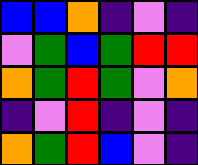[["blue", "blue", "orange", "indigo", "violet", "indigo"], ["violet", "green", "blue", "green", "red", "red"], ["orange", "green", "red", "green", "violet", "orange"], ["indigo", "violet", "red", "indigo", "violet", "indigo"], ["orange", "green", "red", "blue", "violet", "indigo"]]